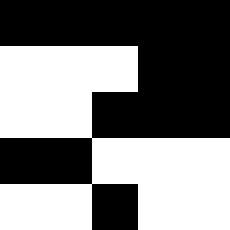[["black", "black", "black", "black", "black"], ["white", "white", "white", "black", "black"], ["white", "white", "black", "black", "black"], ["black", "black", "white", "white", "white"], ["white", "white", "black", "white", "white"]]